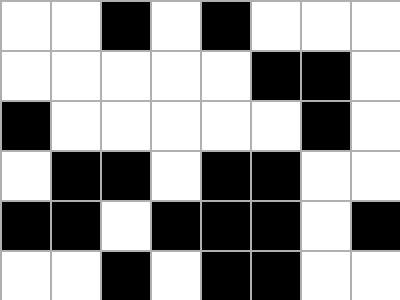[["white", "white", "black", "white", "black", "white", "white", "white"], ["white", "white", "white", "white", "white", "black", "black", "white"], ["black", "white", "white", "white", "white", "white", "black", "white"], ["white", "black", "black", "white", "black", "black", "white", "white"], ["black", "black", "white", "black", "black", "black", "white", "black"], ["white", "white", "black", "white", "black", "black", "white", "white"]]